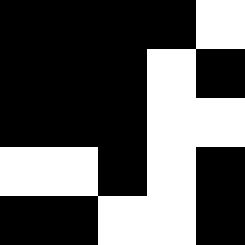[["black", "black", "black", "black", "white"], ["black", "black", "black", "white", "black"], ["black", "black", "black", "white", "white"], ["white", "white", "black", "white", "black"], ["black", "black", "white", "white", "black"]]